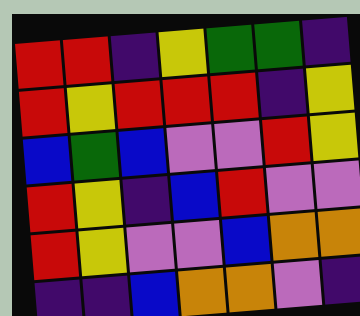[["red", "red", "indigo", "yellow", "green", "green", "indigo"], ["red", "yellow", "red", "red", "red", "indigo", "yellow"], ["blue", "green", "blue", "violet", "violet", "red", "yellow"], ["red", "yellow", "indigo", "blue", "red", "violet", "violet"], ["red", "yellow", "violet", "violet", "blue", "orange", "orange"], ["indigo", "indigo", "blue", "orange", "orange", "violet", "indigo"]]